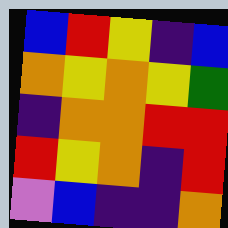[["blue", "red", "yellow", "indigo", "blue"], ["orange", "yellow", "orange", "yellow", "green"], ["indigo", "orange", "orange", "red", "red"], ["red", "yellow", "orange", "indigo", "red"], ["violet", "blue", "indigo", "indigo", "orange"]]